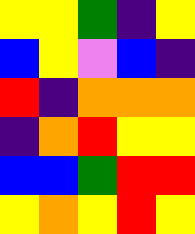[["yellow", "yellow", "green", "indigo", "yellow"], ["blue", "yellow", "violet", "blue", "indigo"], ["red", "indigo", "orange", "orange", "orange"], ["indigo", "orange", "red", "yellow", "yellow"], ["blue", "blue", "green", "red", "red"], ["yellow", "orange", "yellow", "red", "yellow"]]